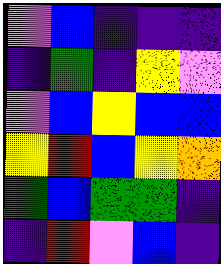[["violet", "blue", "indigo", "indigo", "indigo"], ["indigo", "green", "indigo", "yellow", "violet"], ["violet", "blue", "yellow", "blue", "blue"], ["yellow", "red", "blue", "yellow", "orange"], ["green", "blue", "green", "green", "indigo"], ["indigo", "red", "violet", "blue", "indigo"]]